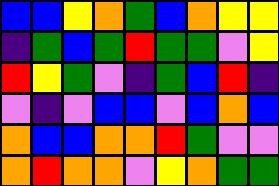[["blue", "blue", "yellow", "orange", "green", "blue", "orange", "yellow", "yellow"], ["indigo", "green", "blue", "green", "red", "green", "green", "violet", "yellow"], ["red", "yellow", "green", "violet", "indigo", "green", "blue", "red", "indigo"], ["violet", "indigo", "violet", "blue", "blue", "violet", "blue", "orange", "blue"], ["orange", "blue", "blue", "orange", "orange", "red", "green", "violet", "violet"], ["orange", "red", "orange", "orange", "violet", "yellow", "orange", "green", "green"]]